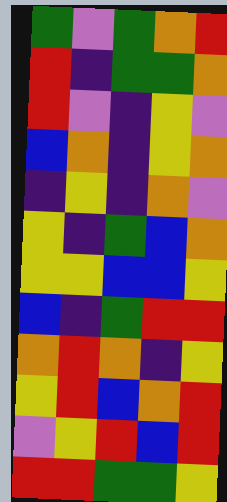[["green", "violet", "green", "orange", "red"], ["red", "indigo", "green", "green", "orange"], ["red", "violet", "indigo", "yellow", "violet"], ["blue", "orange", "indigo", "yellow", "orange"], ["indigo", "yellow", "indigo", "orange", "violet"], ["yellow", "indigo", "green", "blue", "orange"], ["yellow", "yellow", "blue", "blue", "yellow"], ["blue", "indigo", "green", "red", "red"], ["orange", "red", "orange", "indigo", "yellow"], ["yellow", "red", "blue", "orange", "red"], ["violet", "yellow", "red", "blue", "red"], ["red", "red", "green", "green", "yellow"]]